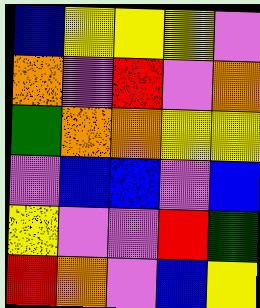[["blue", "yellow", "yellow", "yellow", "violet"], ["orange", "violet", "red", "violet", "orange"], ["green", "orange", "orange", "yellow", "yellow"], ["violet", "blue", "blue", "violet", "blue"], ["yellow", "violet", "violet", "red", "green"], ["red", "orange", "violet", "blue", "yellow"]]